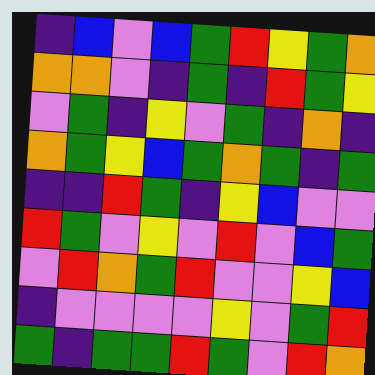[["indigo", "blue", "violet", "blue", "green", "red", "yellow", "green", "orange"], ["orange", "orange", "violet", "indigo", "green", "indigo", "red", "green", "yellow"], ["violet", "green", "indigo", "yellow", "violet", "green", "indigo", "orange", "indigo"], ["orange", "green", "yellow", "blue", "green", "orange", "green", "indigo", "green"], ["indigo", "indigo", "red", "green", "indigo", "yellow", "blue", "violet", "violet"], ["red", "green", "violet", "yellow", "violet", "red", "violet", "blue", "green"], ["violet", "red", "orange", "green", "red", "violet", "violet", "yellow", "blue"], ["indigo", "violet", "violet", "violet", "violet", "yellow", "violet", "green", "red"], ["green", "indigo", "green", "green", "red", "green", "violet", "red", "orange"]]